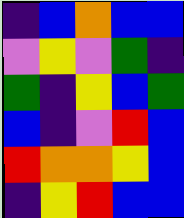[["indigo", "blue", "orange", "blue", "blue"], ["violet", "yellow", "violet", "green", "indigo"], ["green", "indigo", "yellow", "blue", "green"], ["blue", "indigo", "violet", "red", "blue"], ["red", "orange", "orange", "yellow", "blue"], ["indigo", "yellow", "red", "blue", "blue"]]